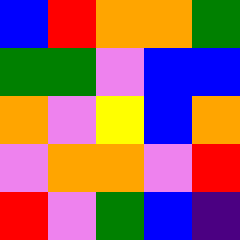[["blue", "red", "orange", "orange", "green"], ["green", "green", "violet", "blue", "blue"], ["orange", "violet", "yellow", "blue", "orange"], ["violet", "orange", "orange", "violet", "red"], ["red", "violet", "green", "blue", "indigo"]]